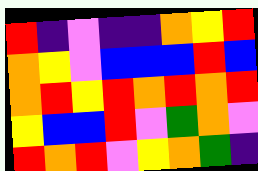[["red", "indigo", "violet", "indigo", "indigo", "orange", "yellow", "red"], ["orange", "yellow", "violet", "blue", "blue", "blue", "red", "blue"], ["orange", "red", "yellow", "red", "orange", "red", "orange", "red"], ["yellow", "blue", "blue", "red", "violet", "green", "orange", "violet"], ["red", "orange", "red", "violet", "yellow", "orange", "green", "indigo"]]